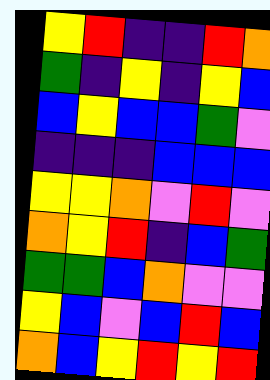[["yellow", "red", "indigo", "indigo", "red", "orange"], ["green", "indigo", "yellow", "indigo", "yellow", "blue"], ["blue", "yellow", "blue", "blue", "green", "violet"], ["indigo", "indigo", "indigo", "blue", "blue", "blue"], ["yellow", "yellow", "orange", "violet", "red", "violet"], ["orange", "yellow", "red", "indigo", "blue", "green"], ["green", "green", "blue", "orange", "violet", "violet"], ["yellow", "blue", "violet", "blue", "red", "blue"], ["orange", "blue", "yellow", "red", "yellow", "red"]]